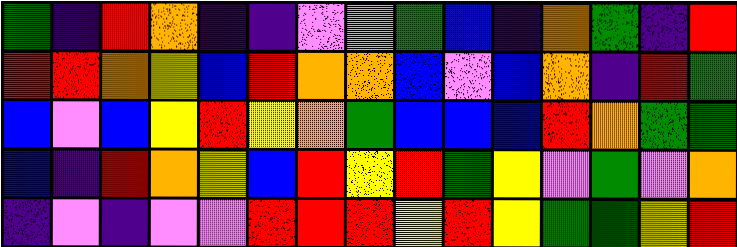[["green", "indigo", "red", "orange", "indigo", "indigo", "violet", "violet", "green", "blue", "indigo", "orange", "green", "indigo", "red"], ["red", "red", "orange", "yellow", "blue", "red", "orange", "orange", "blue", "violet", "blue", "orange", "indigo", "red", "green"], ["blue", "violet", "blue", "yellow", "red", "yellow", "orange", "green", "blue", "blue", "blue", "red", "orange", "green", "green"], ["blue", "indigo", "red", "orange", "yellow", "blue", "red", "yellow", "red", "green", "yellow", "violet", "green", "violet", "orange"], ["indigo", "violet", "indigo", "violet", "violet", "red", "red", "red", "yellow", "red", "yellow", "green", "green", "yellow", "red"]]